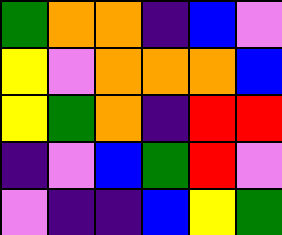[["green", "orange", "orange", "indigo", "blue", "violet"], ["yellow", "violet", "orange", "orange", "orange", "blue"], ["yellow", "green", "orange", "indigo", "red", "red"], ["indigo", "violet", "blue", "green", "red", "violet"], ["violet", "indigo", "indigo", "blue", "yellow", "green"]]